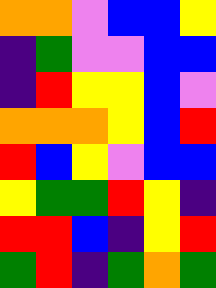[["orange", "orange", "violet", "blue", "blue", "yellow"], ["indigo", "green", "violet", "violet", "blue", "blue"], ["indigo", "red", "yellow", "yellow", "blue", "violet"], ["orange", "orange", "orange", "yellow", "blue", "red"], ["red", "blue", "yellow", "violet", "blue", "blue"], ["yellow", "green", "green", "red", "yellow", "indigo"], ["red", "red", "blue", "indigo", "yellow", "red"], ["green", "red", "indigo", "green", "orange", "green"]]